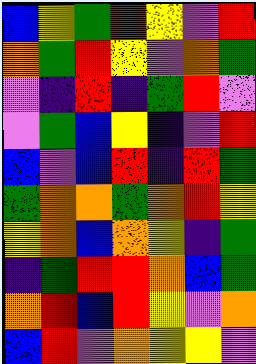[["blue", "yellow", "green", "red", "yellow", "violet", "red"], ["orange", "green", "red", "yellow", "violet", "orange", "green"], ["violet", "indigo", "red", "indigo", "green", "red", "violet"], ["violet", "green", "blue", "yellow", "indigo", "violet", "red"], ["blue", "violet", "blue", "red", "indigo", "red", "green"], ["green", "orange", "orange", "green", "orange", "red", "yellow"], ["yellow", "orange", "blue", "orange", "yellow", "indigo", "green"], ["indigo", "green", "red", "red", "orange", "blue", "green"], ["orange", "red", "blue", "red", "yellow", "violet", "orange"], ["blue", "red", "violet", "orange", "yellow", "yellow", "violet"]]